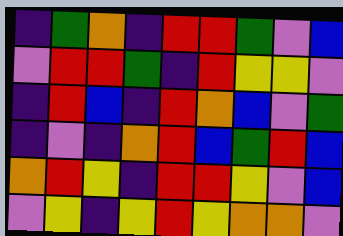[["indigo", "green", "orange", "indigo", "red", "red", "green", "violet", "blue"], ["violet", "red", "red", "green", "indigo", "red", "yellow", "yellow", "violet"], ["indigo", "red", "blue", "indigo", "red", "orange", "blue", "violet", "green"], ["indigo", "violet", "indigo", "orange", "red", "blue", "green", "red", "blue"], ["orange", "red", "yellow", "indigo", "red", "red", "yellow", "violet", "blue"], ["violet", "yellow", "indigo", "yellow", "red", "yellow", "orange", "orange", "violet"]]